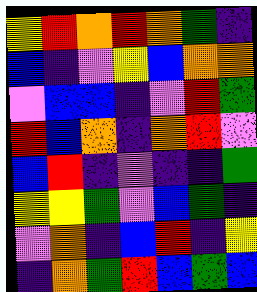[["yellow", "red", "orange", "red", "orange", "green", "indigo"], ["blue", "indigo", "violet", "yellow", "blue", "orange", "orange"], ["violet", "blue", "blue", "indigo", "violet", "red", "green"], ["red", "blue", "orange", "indigo", "orange", "red", "violet"], ["blue", "red", "indigo", "violet", "indigo", "indigo", "green"], ["yellow", "yellow", "green", "violet", "blue", "green", "indigo"], ["violet", "orange", "indigo", "blue", "red", "indigo", "yellow"], ["indigo", "orange", "green", "red", "blue", "green", "blue"]]